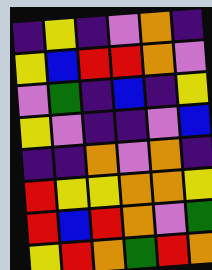[["indigo", "yellow", "indigo", "violet", "orange", "indigo"], ["yellow", "blue", "red", "red", "orange", "violet"], ["violet", "green", "indigo", "blue", "indigo", "yellow"], ["yellow", "violet", "indigo", "indigo", "violet", "blue"], ["indigo", "indigo", "orange", "violet", "orange", "indigo"], ["red", "yellow", "yellow", "orange", "orange", "yellow"], ["red", "blue", "red", "orange", "violet", "green"], ["yellow", "red", "orange", "green", "red", "orange"]]